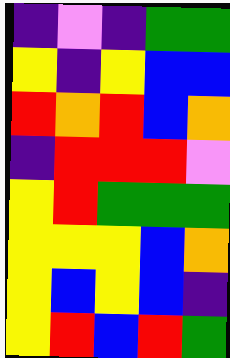[["indigo", "violet", "indigo", "green", "green"], ["yellow", "indigo", "yellow", "blue", "blue"], ["red", "orange", "red", "blue", "orange"], ["indigo", "red", "red", "red", "violet"], ["yellow", "red", "green", "green", "green"], ["yellow", "yellow", "yellow", "blue", "orange"], ["yellow", "blue", "yellow", "blue", "indigo"], ["yellow", "red", "blue", "red", "green"]]